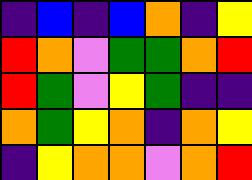[["indigo", "blue", "indigo", "blue", "orange", "indigo", "yellow"], ["red", "orange", "violet", "green", "green", "orange", "red"], ["red", "green", "violet", "yellow", "green", "indigo", "indigo"], ["orange", "green", "yellow", "orange", "indigo", "orange", "yellow"], ["indigo", "yellow", "orange", "orange", "violet", "orange", "red"]]